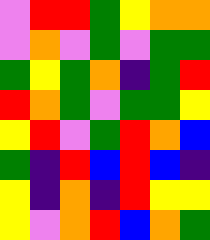[["violet", "red", "red", "green", "yellow", "orange", "orange"], ["violet", "orange", "violet", "green", "violet", "green", "green"], ["green", "yellow", "green", "orange", "indigo", "green", "red"], ["red", "orange", "green", "violet", "green", "green", "yellow"], ["yellow", "red", "violet", "green", "red", "orange", "blue"], ["green", "indigo", "red", "blue", "red", "blue", "indigo"], ["yellow", "indigo", "orange", "indigo", "red", "yellow", "yellow"], ["yellow", "violet", "orange", "red", "blue", "orange", "green"]]